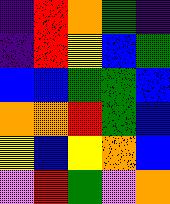[["indigo", "red", "orange", "green", "indigo"], ["indigo", "red", "yellow", "blue", "green"], ["blue", "blue", "green", "green", "blue"], ["orange", "orange", "red", "green", "blue"], ["yellow", "blue", "yellow", "orange", "blue"], ["violet", "red", "green", "violet", "orange"]]